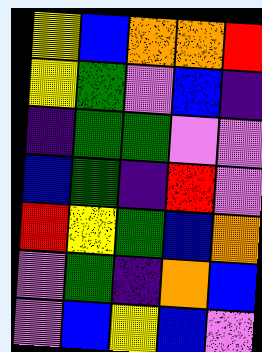[["yellow", "blue", "orange", "orange", "red"], ["yellow", "green", "violet", "blue", "indigo"], ["indigo", "green", "green", "violet", "violet"], ["blue", "green", "indigo", "red", "violet"], ["red", "yellow", "green", "blue", "orange"], ["violet", "green", "indigo", "orange", "blue"], ["violet", "blue", "yellow", "blue", "violet"]]